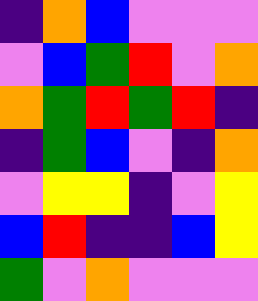[["indigo", "orange", "blue", "violet", "violet", "violet"], ["violet", "blue", "green", "red", "violet", "orange"], ["orange", "green", "red", "green", "red", "indigo"], ["indigo", "green", "blue", "violet", "indigo", "orange"], ["violet", "yellow", "yellow", "indigo", "violet", "yellow"], ["blue", "red", "indigo", "indigo", "blue", "yellow"], ["green", "violet", "orange", "violet", "violet", "violet"]]